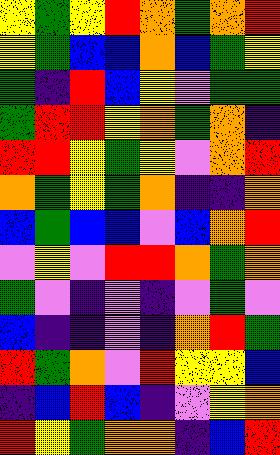[["yellow", "green", "yellow", "red", "orange", "green", "orange", "red"], ["yellow", "green", "blue", "blue", "orange", "blue", "green", "yellow"], ["green", "indigo", "red", "blue", "yellow", "violet", "green", "green"], ["green", "red", "red", "yellow", "orange", "green", "orange", "indigo"], ["red", "red", "yellow", "green", "yellow", "violet", "orange", "red"], ["orange", "green", "yellow", "green", "orange", "indigo", "indigo", "orange"], ["blue", "green", "blue", "blue", "violet", "blue", "orange", "red"], ["violet", "yellow", "violet", "red", "red", "orange", "green", "orange"], ["green", "violet", "indigo", "violet", "indigo", "violet", "green", "violet"], ["blue", "indigo", "indigo", "violet", "indigo", "orange", "red", "green"], ["red", "green", "orange", "violet", "red", "yellow", "yellow", "blue"], ["indigo", "blue", "red", "blue", "indigo", "violet", "yellow", "orange"], ["red", "yellow", "green", "orange", "orange", "indigo", "blue", "red"]]